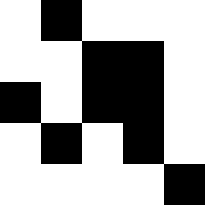[["white", "black", "white", "white", "white"], ["white", "white", "black", "black", "white"], ["black", "white", "black", "black", "white"], ["white", "black", "white", "black", "white"], ["white", "white", "white", "white", "black"]]